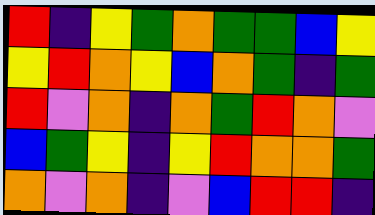[["red", "indigo", "yellow", "green", "orange", "green", "green", "blue", "yellow"], ["yellow", "red", "orange", "yellow", "blue", "orange", "green", "indigo", "green"], ["red", "violet", "orange", "indigo", "orange", "green", "red", "orange", "violet"], ["blue", "green", "yellow", "indigo", "yellow", "red", "orange", "orange", "green"], ["orange", "violet", "orange", "indigo", "violet", "blue", "red", "red", "indigo"]]